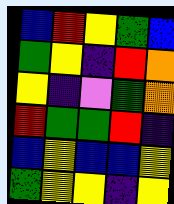[["blue", "red", "yellow", "green", "blue"], ["green", "yellow", "indigo", "red", "orange"], ["yellow", "indigo", "violet", "green", "orange"], ["red", "green", "green", "red", "indigo"], ["blue", "yellow", "blue", "blue", "yellow"], ["green", "yellow", "yellow", "indigo", "yellow"]]